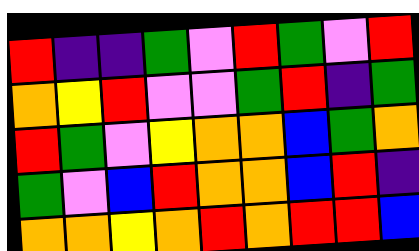[["red", "indigo", "indigo", "green", "violet", "red", "green", "violet", "red"], ["orange", "yellow", "red", "violet", "violet", "green", "red", "indigo", "green"], ["red", "green", "violet", "yellow", "orange", "orange", "blue", "green", "orange"], ["green", "violet", "blue", "red", "orange", "orange", "blue", "red", "indigo"], ["orange", "orange", "yellow", "orange", "red", "orange", "red", "red", "blue"]]